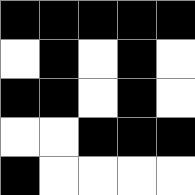[["black", "black", "black", "black", "black"], ["white", "black", "white", "black", "white"], ["black", "black", "white", "black", "white"], ["white", "white", "black", "black", "black"], ["black", "white", "white", "white", "white"]]